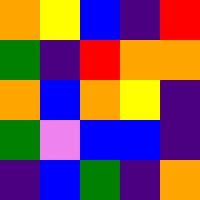[["orange", "yellow", "blue", "indigo", "red"], ["green", "indigo", "red", "orange", "orange"], ["orange", "blue", "orange", "yellow", "indigo"], ["green", "violet", "blue", "blue", "indigo"], ["indigo", "blue", "green", "indigo", "orange"]]